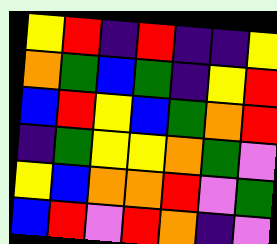[["yellow", "red", "indigo", "red", "indigo", "indigo", "yellow"], ["orange", "green", "blue", "green", "indigo", "yellow", "red"], ["blue", "red", "yellow", "blue", "green", "orange", "red"], ["indigo", "green", "yellow", "yellow", "orange", "green", "violet"], ["yellow", "blue", "orange", "orange", "red", "violet", "green"], ["blue", "red", "violet", "red", "orange", "indigo", "violet"]]